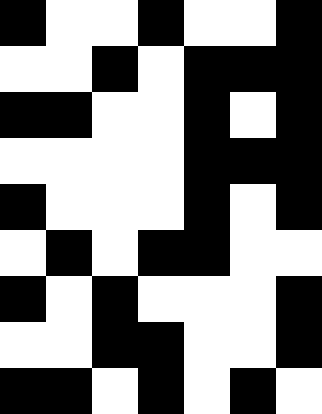[["black", "white", "white", "black", "white", "white", "black"], ["white", "white", "black", "white", "black", "black", "black"], ["black", "black", "white", "white", "black", "white", "black"], ["white", "white", "white", "white", "black", "black", "black"], ["black", "white", "white", "white", "black", "white", "black"], ["white", "black", "white", "black", "black", "white", "white"], ["black", "white", "black", "white", "white", "white", "black"], ["white", "white", "black", "black", "white", "white", "black"], ["black", "black", "white", "black", "white", "black", "white"]]